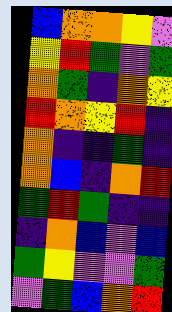[["blue", "orange", "orange", "yellow", "violet"], ["yellow", "red", "green", "violet", "green"], ["orange", "green", "indigo", "orange", "yellow"], ["red", "orange", "yellow", "red", "indigo"], ["orange", "indigo", "indigo", "green", "indigo"], ["orange", "blue", "indigo", "orange", "red"], ["green", "red", "green", "indigo", "indigo"], ["indigo", "orange", "blue", "violet", "blue"], ["green", "yellow", "violet", "violet", "green"], ["violet", "green", "blue", "orange", "red"]]